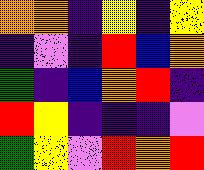[["orange", "orange", "indigo", "yellow", "indigo", "yellow"], ["indigo", "violet", "indigo", "red", "blue", "orange"], ["green", "indigo", "blue", "orange", "red", "indigo"], ["red", "yellow", "indigo", "indigo", "indigo", "violet"], ["green", "yellow", "violet", "red", "orange", "red"]]